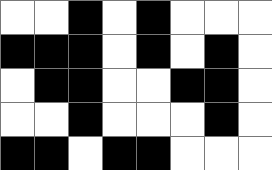[["white", "white", "black", "white", "black", "white", "white", "white"], ["black", "black", "black", "white", "black", "white", "black", "white"], ["white", "black", "black", "white", "white", "black", "black", "white"], ["white", "white", "black", "white", "white", "white", "black", "white"], ["black", "black", "white", "black", "black", "white", "white", "white"]]